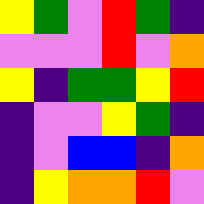[["yellow", "green", "violet", "red", "green", "indigo"], ["violet", "violet", "violet", "red", "violet", "orange"], ["yellow", "indigo", "green", "green", "yellow", "red"], ["indigo", "violet", "violet", "yellow", "green", "indigo"], ["indigo", "violet", "blue", "blue", "indigo", "orange"], ["indigo", "yellow", "orange", "orange", "red", "violet"]]